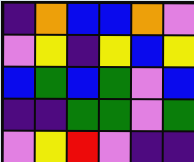[["indigo", "orange", "blue", "blue", "orange", "violet"], ["violet", "yellow", "indigo", "yellow", "blue", "yellow"], ["blue", "green", "blue", "green", "violet", "blue"], ["indigo", "indigo", "green", "green", "violet", "green"], ["violet", "yellow", "red", "violet", "indigo", "indigo"]]